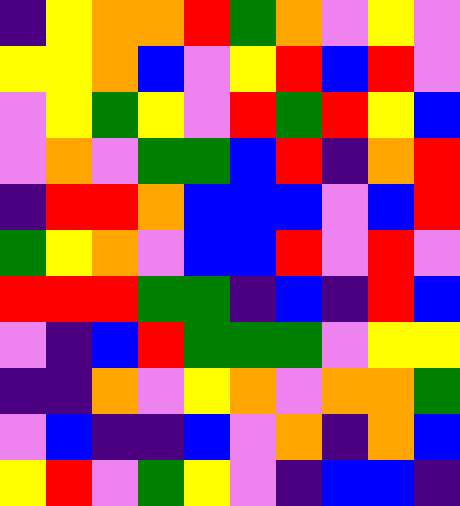[["indigo", "yellow", "orange", "orange", "red", "green", "orange", "violet", "yellow", "violet"], ["yellow", "yellow", "orange", "blue", "violet", "yellow", "red", "blue", "red", "violet"], ["violet", "yellow", "green", "yellow", "violet", "red", "green", "red", "yellow", "blue"], ["violet", "orange", "violet", "green", "green", "blue", "red", "indigo", "orange", "red"], ["indigo", "red", "red", "orange", "blue", "blue", "blue", "violet", "blue", "red"], ["green", "yellow", "orange", "violet", "blue", "blue", "red", "violet", "red", "violet"], ["red", "red", "red", "green", "green", "indigo", "blue", "indigo", "red", "blue"], ["violet", "indigo", "blue", "red", "green", "green", "green", "violet", "yellow", "yellow"], ["indigo", "indigo", "orange", "violet", "yellow", "orange", "violet", "orange", "orange", "green"], ["violet", "blue", "indigo", "indigo", "blue", "violet", "orange", "indigo", "orange", "blue"], ["yellow", "red", "violet", "green", "yellow", "violet", "indigo", "blue", "blue", "indigo"]]